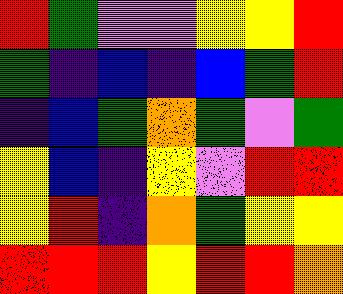[["red", "green", "violet", "violet", "yellow", "yellow", "red"], ["green", "indigo", "blue", "indigo", "blue", "green", "red"], ["indigo", "blue", "green", "orange", "green", "violet", "green"], ["yellow", "blue", "indigo", "yellow", "violet", "red", "red"], ["yellow", "red", "indigo", "orange", "green", "yellow", "yellow"], ["red", "red", "red", "yellow", "red", "red", "orange"]]